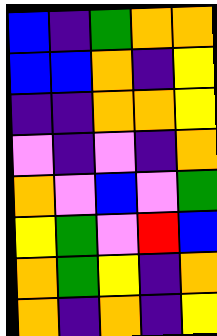[["blue", "indigo", "green", "orange", "orange"], ["blue", "blue", "orange", "indigo", "yellow"], ["indigo", "indigo", "orange", "orange", "yellow"], ["violet", "indigo", "violet", "indigo", "orange"], ["orange", "violet", "blue", "violet", "green"], ["yellow", "green", "violet", "red", "blue"], ["orange", "green", "yellow", "indigo", "orange"], ["orange", "indigo", "orange", "indigo", "yellow"]]